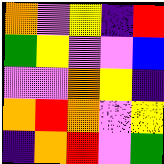[["orange", "violet", "yellow", "indigo", "red"], ["green", "yellow", "violet", "violet", "blue"], ["violet", "violet", "orange", "yellow", "indigo"], ["orange", "red", "orange", "violet", "yellow"], ["indigo", "orange", "red", "violet", "green"]]